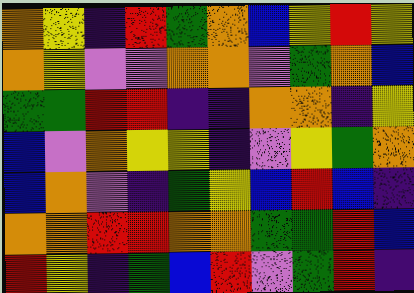[["orange", "yellow", "indigo", "red", "green", "orange", "blue", "yellow", "red", "yellow"], ["orange", "yellow", "violet", "violet", "orange", "orange", "violet", "green", "orange", "blue"], ["green", "green", "red", "red", "indigo", "indigo", "orange", "orange", "indigo", "yellow"], ["blue", "violet", "orange", "yellow", "yellow", "indigo", "violet", "yellow", "green", "orange"], ["blue", "orange", "violet", "indigo", "green", "yellow", "blue", "red", "blue", "indigo"], ["orange", "orange", "red", "red", "orange", "orange", "green", "green", "red", "blue"], ["red", "yellow", "indigo", "green", "blue", "red", "violet", "green", "red", "indigo"]]